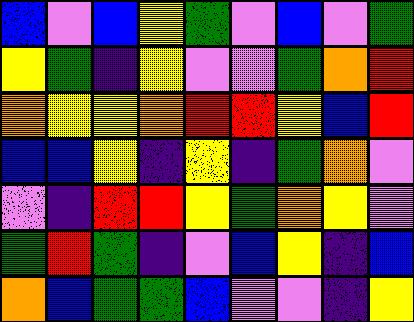[["blue", "violet", "blue", "yellow", "green", "violet", "blue", "violet", "green"], ["yellow", "green", "indigo", "yellow", "violet", "violet", "green", "orange", "red"], ["orange", "yellow", "yellow", "orange", "red", "red", "yellow", "blue", "red"], ["blue", "blue", "yellow", "indigo", "yellow", "indigo", "green", "orange", "violet"], ["violet", "indigo", "red", "red", "yellow", "green", "orange", "yellow", "violet"], ["green", "red", "green", "indigo", "violet", "blue", "yellow", "indigo", "blue"], ["orange", "blue", "green", "green", "blue", "violet", "violet", "indigo", "yellow"]]